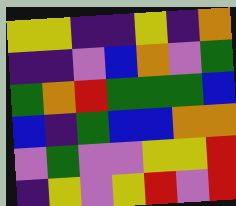[["yellow", "yellow", "indigo", "indigo", "yellow", "indigo", "orange"], ["indigo", "indigo", "violet", "blue", "orange", "violet", "green"], ["green", "orange", "red", "green", "green", "green", "blue"], ["blue", "indigo", "green", "blue", "blue", "orange", "orange"], ["violet", "green", "violet", "violet", "yellow", "yellow", "red"], ["indigo", "yellow", "violet", "yellow", "red", "violet", "red"]]